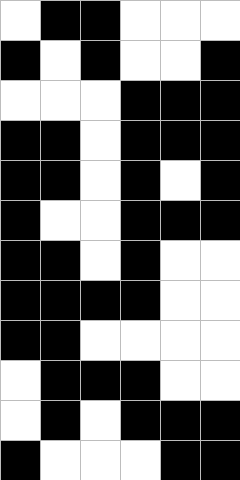[["white", "black", "black", "white", "white", "white"], ["black", "white", "black", "white", "white", "black"], ["white", "white", "white", "black", "black", "black"], ["black", "black", "white", "black", "black", "black"], ["black", "black", "white", "black", "white", "black"], ["black", "white", "white", "black", "black", "black"], ["black", "black", "white", "black", "white", "white"], ["black", "black", "black", "black", "white", "white"], ["black", "black", "white", "white", "white", "white"], ["white", "black", "black", "black", "white", "white"], ["white", "black", "white", "black", "black", "black"], ["black", "white", "white", "white", "black", "black"]]